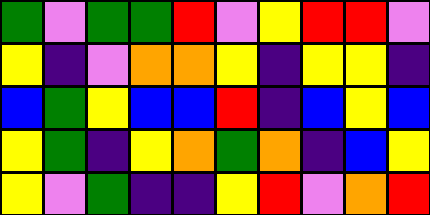[["green", "violet", "green", "green", "red", "violet", "yellow", "red", "red", "violet"], ["yellow", "indigo", "violet", "orange", "orange", "yellow", "indigo", "yellow", "yellow", "indigo"], ["blue", "green", "yellow", "blue", "blue", "red", "indigo", "blue", "yellow", "blue"], ["yellow", "green", "indigo", "yellow", "orange", "green", "orange", "indigo", "blue", "yellow"], ["yellow", "violet", "green", "indigo", "indigo", "yellow", "red", "violet", "orange", "red"]]